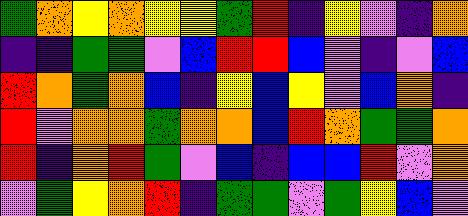[["green", "orange", "yellow", "orange", "yellow", "yellow", "green", "red", "indigo", "yellow", "violet", "indigo", "orange"], ["indigo", "indigo", "green", "green", "violet", "blue", "red", "red", "blue", "violet", "indigo", "violet", "blue"], ["red", "orange", "green", "orange", "blue", "indigo", "yellow", "blue", "yellow", "violet", "blue", "orange", "indigo"], ["red", "violet", "orange", "orange", "green", "orange", "orange", "blue", "red", "orange", "green", "green", "orange"], ["red", "indigo", "orange", "red", "green", "violet", "blue", "indigo", "blue", "blue", "red", "violet", "orange"], ["violet", "green", "yellow", "orange", "red", "indigo", "green", "green", "violet", "green", "yellow", "blue", "violet"]]